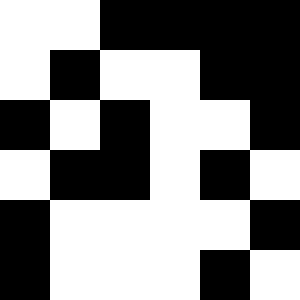[["white", "white", "black", "black", "black", "black"], ["white", "black", "white", "white", "black", "black"], ["black", "white", "black", "white", "white", "black"], ["white", "black", "black", "white", "black", "white"], ["black", "white", "white", "white", "white", "black"], ["black", "white", "white", "white", "black", "white"]]